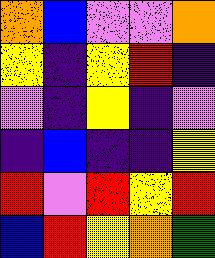[["orange", "blue", "violet", "violet", "orange"], ["yellow", "indigo", "yellow", "red", "indigo"], ["violet", "indigo", "yellow", "indigo", "violet"], ["indigo", "blue", "indigo", "indigo", "yellow"], ["red", "violet", "red", "yellow", "red"], ["blue", "red", "yellow", "orange", "green"]]